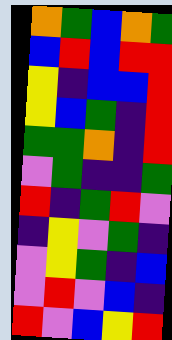[["orange", "green", "blue", "orange", "green"], ["blue", "red", "blue", "red", "red"], ["yellow", "indigo", "blue", "blue", "red"], ["yellow", "blue", "green", "indigo", "red"], ["green", "green", "orange", "indigo", "red"], ["violet", "green", "indigo", "indigo", "green"], ["red", "indigo", "green", "red", "violet"], ["indigo", "yellow", "violet", "green", "indigo"], ["violet", "yellow", "green", "indigo", "blue"], ["violet", "red", "violet", "blue", "indigo"], ["red", "violet", "blue", "yellow", "red"]]